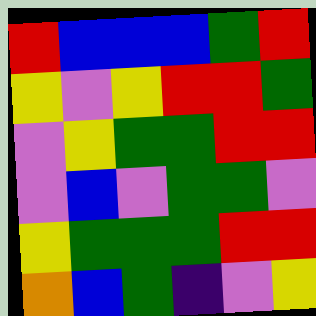[["red", "blue", "blue", "blue", "green", "red"], ["yellow", "violet", "yellow", "red", "red", "green"], ["violet", "yellow", "green", "green", "red", "red"], ["violet", "blue", "violet", "green", "green", "violet"], ["yellow", "green", "green", "green", "red", "red"], ["orange", "blue", "green", "indigo", "violet", "yellow"]]